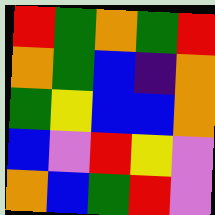[["red", "green", "orange", "green", "red"], ["orange", "green", "blue", "indigo", "orange"], ["green", "yellow", "blue", "blue", "orange"], ["blue", "violet", "red", "yellow", "violet"], ["orange", "blue", "green", "red", "violet"]]